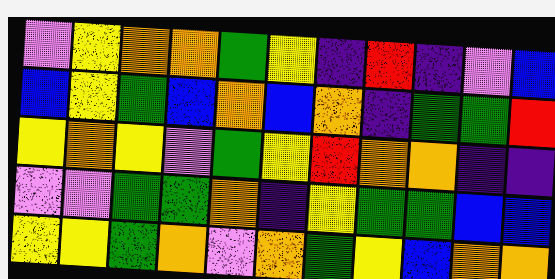[["violet", "yellow", "orange", "orange", "green", "yellow", "indigo", "red", "indigo", "violet", "blue"], ["blue", "yellow", "green", "blue", "orange", "blue", "orange", "indigo", "green", "green", "red"], ["yellow", "orange", "yellow", "violet", "green", "yellow", "red", "orange", "orange", "indigo", "indigo"], ["violet", "violet", "green", "green", "orange", "indigo", "yellow", "green", "green", "blue", "blue"], ["yellow", "yellow", "green", "orange", "violet", "orange", "green", "yellow", "blue", "orange", "orange"]]